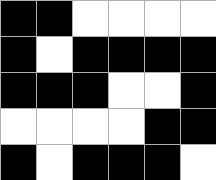[["black", "black", "white", "white", "white", "white"], ["black", "white", "black", "black", "black", "black"], ["black", "black", "black", "white", "white", "black"], ["white", "white", "white", "white", "black", "black"], ["black", "white", "black", "black", "black", "white"]]